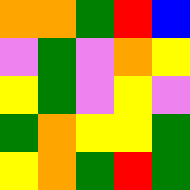[["orange", "orange", "green", "red", "blue"], ["violet", "green", "violet", "orange", "yellow"], ["yellow", "green", "violet", "yellow", "violet"], ["green", "orange", "yellow", "yellow", "green"], ["yellow", "orange", "green", "red", "green"]]